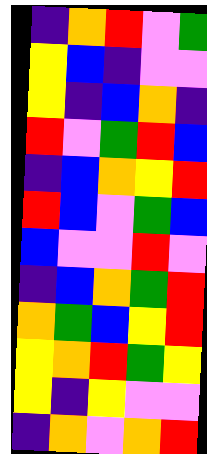[["indigo", "orange", "red", "violet", "green"], ["yellow", "blue", "indigo", "violet", "violet"], ["yellow", "indigo", "blue", "orange", "indigo"], ["red", "violet", "green", "red", "blue"], ["indigo", "blue", "orange", "yellow", "red"], ["red", "blue", "violet", "green", "blue"], ["blue", "violet", "violet", "red", "violet"], ["indigo", "blue", "orange", "green", "red"], ["orange", "green", "blue", "yellow", "red"], ["yellow", "orange", "red", "green", "yellow"], ["yellow", "indigo", "yellow", "violet", "violet"], ["indigo", "orange", "violet", "orange", "red"]]